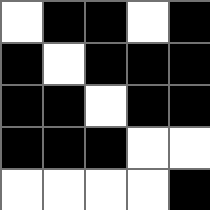[["white", "black", "black", "white", "black"], ["black", "white", "black", "black", "black"], ["black", "black", "white", "black", "black"], ["black", "black", "black", "white", "white"], ["white", "white", "white", "white", "black"]]